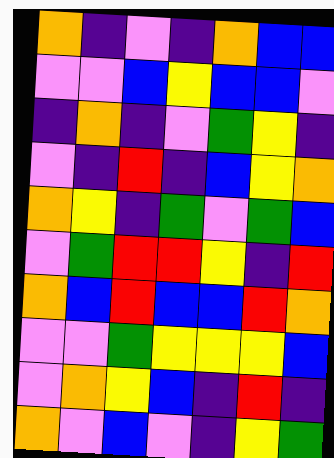[["orange", "indigo", "violet", "indigo", "orange", "blue", "blue"], ["violet", "violet", "blue", "yellow", "blue", "blue", "violet"], ["indigo", "orange", "indigo", "violet", "green", "yellow", "indigo"], ["violet", "indigo", "red", "indigo", "blue", "yellow", "orange"], ["orange", "yellow", "indigo", "green", "violet", "green", "blue"], ["violet", "green", "red", "red", "yellow", "indigo", "red"], ["orange", "blue", "red", "blue", "blue", "red", "orange"], ["violet", "violet", "green", "yellow", "yellow", "yellow", "blue"], ["violet", "orange", "yellow", "blue", "indigo", "red", "indigo"], ["orange", "violet", "blue", "violet", "indigo", "yellow", "green"]]